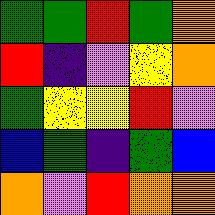[["green", "green", "red", "green", "orange"], ["red", "indigo", "violet", "yellow", "orange"], ["green", "yellow", "yellow", "red", "violet"], ["blue", "green", "indigo", "green", "blue"], ["orange", "violet", "red", "orange", "orange"]]